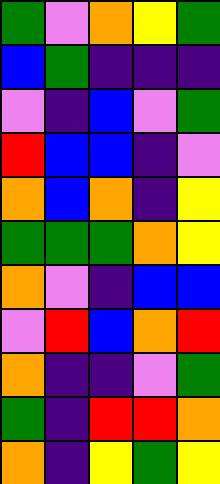[["green", "violet", "orange", "yellow", "green"], ["blue", "green", "indigo", "indigo", "indigo"], ["violet", "indigo", "blue", "violet", "green"], ["red", "blue", "blue", "indigo", "violet"], ["orange", "blue", "orange", "indigo", "yellow"], ["green", "green", "green", "orange", "yellow"], ["orange", "violet", "indigo", "blue", "blue"], ["violet", "red", "blue", "orange", "red"], ["orange", "indigo", "indigo", "violet", "green"], ["green", "indigo", "red", "red", "orange"], ["orange", "indigo", "yellow", "green", "yellow"]]